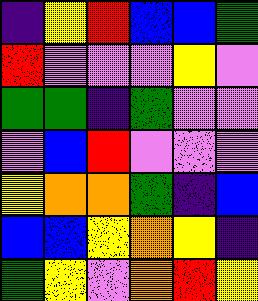[["indigo", "yellow", "red", "blue", "blue", "green"], ["red", "violet", "violet", "violet", "yellow", "violet"], ["green", "green", "indigo", "green", "violet", "violet"], ["violet", "blue", "red", "violet", "violet", "violet"], ["yellow", "orange", "orange", "green", "indigo", "blue"], ["blue", "blue", "yellow", "orange", "yellow", "indigo"], ["green", "yellow", "violet", "orange", "red", "yellow"]]